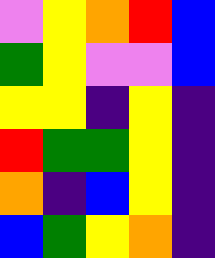[["violet", "yellow", "orange", "red", "blue"], ["green", "yellow", "violet", "violet", "blue"], ["yellow", "yellow", "indigo", "yellow", "indigo"], ["red", "green", "green", "yellow", "indigo"], ["orange", "indigo", "blue", "yellow", "indigo"], ["blue", "green", "yellow", "orange", "indigo"]]